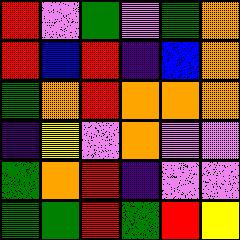[["red", "violet", "green", "violet", "green", "orange"], ["red", "blue", "red", "indigo", "blue", "orange"], ["green", "orange", "red", "orange", "orange", "orange"], ["indigo", "yellow", "violet", "orange", "violet", "violet"], ["green", "orange", "red", "indigo", "violet", "violet"], ["green", "green", "red", "green", "red", "yellow"]]